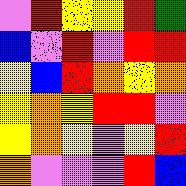[["violet", "red", "yellow", "yellow", "red", "green"], ["blue", "violet", "red", "violet", "red", "red"], ["yellow", "blue", "red", "orange", "yellow", "orange"], ["yellow", "orange", "yellow", "red", "red", "violet"], ["yellow", "orange", "yellow", "violet", "yellow", "red"], ["orange", "violet", "violet", "violet", "red", "blue"]]